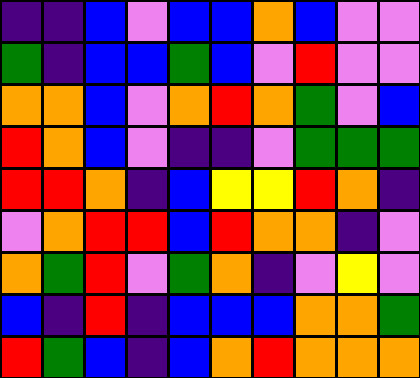[["indigo", "indigo", "blue", "violet", "blue", "blue", "orange", "blue", "violet", "violet"], ["green", "indigo", "blue", "blue", "green", "blue", "violet", "red", "violet", "violet"], ["orange", "orange", "blue", "violet", "orange", "red", "orange", "green", "violet", "blue"], ["red", "orange", "blue", "violet", "indigo", "indigo", "violet", "green", "green", "green"], ["red", "red", "orange", "indigo", "blue", "yellow", "yellow", "red", "orange", "indigo"], ["violet", "orange", "red", "red", "blue", "red", "orange", "orange", "indigo", "violet"], ["orange", "green", "red", "violet", "green", "orange", "indigo", "violet", "yellow", "violet"], ["blue", "indigo", "red", "indigo", "blue", "blue", "blue", "orange", "orange", "green"], ["red", "green", "blue", "indigo", "blue", "orange", "red", "orange", "orange", "orange"]]